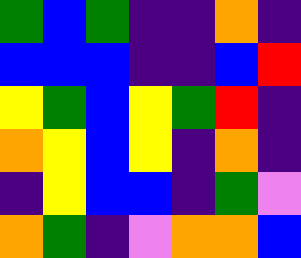[["green", "blue", "green", "indigo", "indigo", "orange", "indigo"], ["blue", "blue", "blue", "indigo", "indigo", "blue", "red"], ["yellow", "green", "blue", "yellow", "green", "red", "indigo"], ["orange", "yellow", "blue", "yellow", "indigo", "orange", "indigo"], ["indigo", "yellow", "blue", "blue", "indigo", "green", "violet"], ["orange", "green", "indigo", "violet", "orange", "orange", "blue"]]